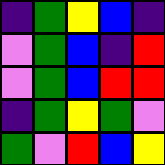[["indigo", "green", "yellow", "blue", "indigo"], ["violet", "green", "blue", "indigo", "red"], ["violet", "green", "blue", "red", "red"], ["indigo", "green", "yellow", "green", "violet"], ["green", "violet", "red", "blue", "yellow"]]